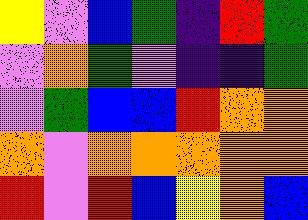[["yellow", "violet", "blue", "green", "indigo", "red", "green"], ["violet", "orange", "green", "violet", "indigo", "indigo", "green"], ["violet", "green", "blue", "blue", "red", "orange", "orange"], ["orange", "violet", "orange", "orange", "orange", "orange", "orange"], ["red", "violet", "red", "blue", "yellow", "orange", "blue"]]